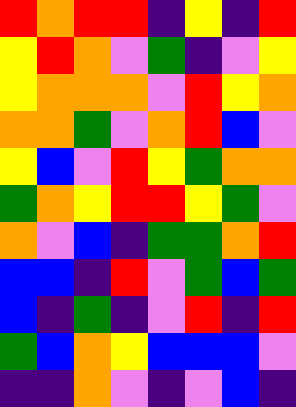[["red", "orange", "red", "red", "indigo", "yellow", "indigo", "red"], ["yellow", "red", "orange", "violet", "green", "indigo", "violet", "yellow"], ["yellow", "orange", "orange", "orange", "violet", "red", "yellow", "orange"], ["orange", "orange", "green", "violet", "orange", "red", "blue", "violet"], ["yellow", "blue", "violet", "red", "yellow", "green", "orange", "orange"], ["green", "orange", "yellow", "red", "red", "yellow", "green", "violet"], ["orange", "violet", "blue", "indigo", "green", "green", "orange", "red"], ["blue", "blue", "indigo", "red", "violet", "green", "blue", "green"], ["blue", "indigo", "green", "indigo", "violet", "red", "indigo", "red"], ["green", "blue", "orange", "yellow", "blue", "blue", "blue", "violet"], ["indigo", "indigo", "orange", "violet", "indigo", "violet", "blue", "indigo"]]